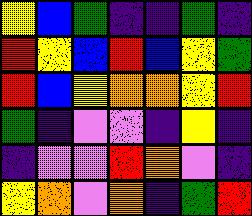[["yellow", "blue", "green", "indigo", "indigo", "green", "indigo"], ["red", "yellow", "blue", "red", "blue", "yellow", "green"], ["red", "blue", "yellow", "orange", "orange", "yellow", "red"], ["green", "indigo", "violet", "violet", "indigo", "yellow", "indigo"], ["indigo", "violet", "violet", "red", "orange", "violet", "indigo"], ["yellow", "orange", "violet", "orange", "indigo", "green", "red"]]